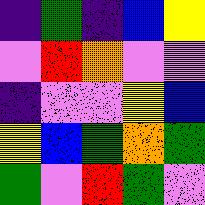[["indigo", "green", "indigo", "blue", "yellow"], ["violet", "red", "orange", "violet", "violet"], ["indigo", "violet", "violet", "yellow", "blue"], ["yellow", "blue", "green", "orange", "green"], ["green", "violet", "red", "green", "violet"]]